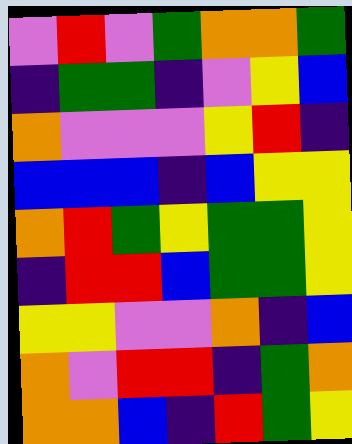[["violet", "red", "violet", "green", "orange", "orange", "green"], ["indigo", "green", "green", "indigo", "violet", "yellow", "blue"], ["orange", "violet", "violet", "violet", "yellow", "red", "indigo"], ["blue", "blue", "blue", "indigo", "blue", "yellow", "yellow"], ["orange", "red", "green", "yellow", "green", "green", "yellow"], ["indigo", "red", "red", "blue", "green", "green", "yellow"], ["yellow", "yellow", "violet", "violet", "orange", "indigo", "blue"], ["orange", "violet", "red", "red", "indigo", "green", "orange"], ["orange", "orange", "blue", "indigo", "red", "green", "yellow"]]